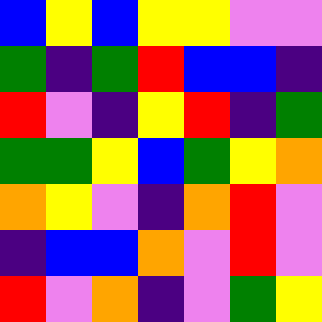[["blue", "yellow", "blue", "yellow", "yellow", "violet", "violet"], ["green", "indigo", "green", "red", "blue", "blue", "indigo"], ["red", "violet", "indigo", "yellow", "red", "indigo", "green"], ["green", "green", "yellow", "blue", "green", "yellow", "orange"], ["orange", "yellow", "violet", "indigo", "orange", "red", "violet"], ["indigo", "blue", "blue", "orange", "violet", "red", "violet"], ["red", "violet", "orange", "indigo", "violet", "green", "yellow"]]